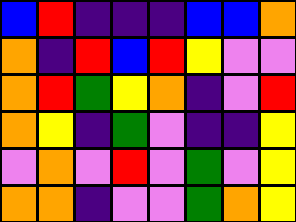[["blue", "red", "indigo", "indigo", "indigo", "blue", "blue", "orange"], ["orange", "indigo", "red", "blue", "red", "yellow", "violet", "violet"], ["orange", "red", "green", "yellow", "orange", "indigo", "violet", "red"], ["orange", "yellow", "indigo", "green", "violet", "indigo", "indigo", "yellow"], ["violet", "orange", "violet", "red", "violet", "green", "violet", "yellow"], ["orange", "orange", "indigo", "violet", "violet", "green", "orange", "yellow"]]